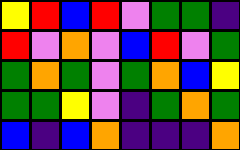[["yellow", "red", "blue", "red", "violet", "green", "green", "indigo"], ["red", "violet", "orange", "violet", "blue", "red", "violet", "green"], ["green", "orange", "green", "violet", "green", "orange", "blue", "yellow"], ["green", "green", "yellow", "violet", "indigo", "green", "orange", "green"], ["blue", "indigo", "blue", "orange", "indigo", "indigo", "indigo", "orange"]]